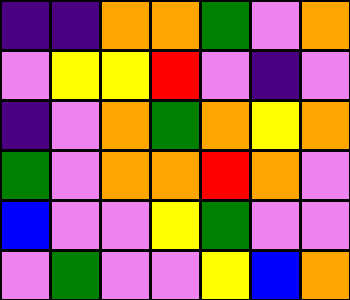[["indigo", "indigo", "orange", "orange", "green", "violet", "orange"], ["violet", "yellow", "yellow", "red", "violet", "indigo", "violet"], ["indigo", "violet", "orange", "green", "orange", "yellow", "orange"], ["green", "violet", "orange", "orange", "red", "orange", "violet"], ["blue", "violet", "violet", "yellow", "green", "violet", "violet"], ["violet", "green", "violet", "violet", "yellow", "blue", "orange"]]